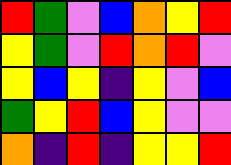[["red", "green", "violet", "blue", "orange", "yellow", "red"], ["yellow", "green", "violet", "red", "orange", "red", "violet"], ["yellow", "blue", "yellow", "indigo", "yellow", "violet", "blue"], ["green", "yellow", "red", "blue", "yellow", "violet", "violet"], ["orange", "indigo", "red", "indigo", "yellow", "yellow", "red"]]